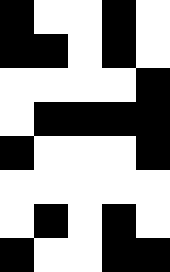[["black", "white", "white", "black", "white"], ["black", "black", "white", "black", "white"], ["white", "white", "white", "white", "black"], ["white", "black", "black", "black", "black"], ["black", "white", "white", "white", "black"], ["white", "white", "white", "white", "white"], ["white", "black", "white", "black", "white"], ["black", "white", "white", "black", "black"]]